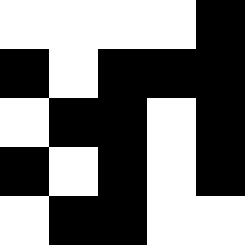[["white", "white", "white", "white", "black"], ["black", "white", "black", "black", "black"], ["white", "black", "black", "white", "black"], ["black", "white", "black", "white", "black"], ["white", "black", "black", "white", "white"]]